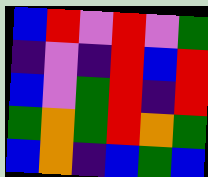[["blue", "red", "violet", "red", "violet", "green"], ["indigo", "violet", "indigo", "red", "blue", "red"], ["blue", "violet", "green", "red", "indigo", "red"], ["green", "orange", "green", "red", "orange", "green"], ["blue", "orange", "indigo", "blue", "green", "blue"]]